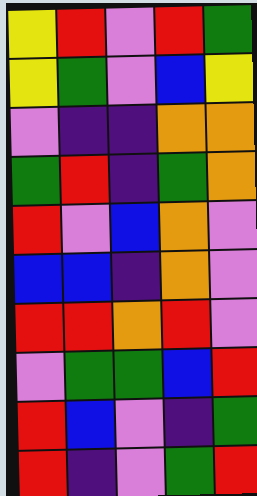[["yellow", "red", "violet", "red", "green"], ["yellow", "green", "violet", "blue", "yellow"], ["violet", "indigo", "indigo", "orange", "orange"], ["green", "red", "indigo", "green", "orange"], ["red", "violet", "blue", "orange", "violet"], ["blue", "blue", "indigo", "orange", "violet"], ["red", "red", "orange", "red", "violet"], ["violet", "green", "green", "blue", "red"], ["red", "blue", "violet", "indigo", "green"], ["red", "indigo", "violet", "green", "red"]]